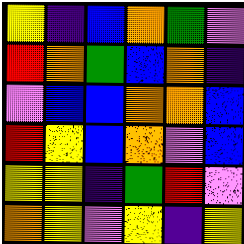[["yellow", "indigo", "blue", "orange", "green", "violet"], ["red", "orange", "green", "blue", "orange", "indigo"], ["violet", "blue", "blue", "orange", "orange", "blue"], ["red", "yellow", "blue", "orange", "violet", "blue"], ["yellow", "yellow", "indigo", "green", "red", "violet"], ["orange", "yellow", "violet", "yellow", "indigo", "yellow"]]